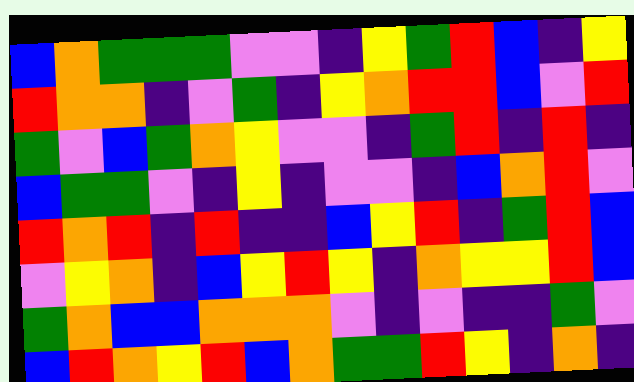[["blue", "orange", "green", "green", "green", "violet", "violet", "indigo", "yellow", "green", "red", "blue", "indigo", "yellow"], ["red", "orange", "orange", "indigo", "violet", "green", "indigo", "yellow", "orange", "red", "red", "blue", "violet", "red"], ["green", "violet", "blue", "green", "orange", "yellow", "violet", "violet", "indigo", "green", "red", "indigo", "red", "indigo"], ["blue", "green", "green", "violet", "indigo", "yellow", "indigo", "violet", "violet", "indigo", "blue", "orange", "red", "violet"], ["red", "orange", "red", "indigo", "red", "indigo", "indigo", "blue", "yellow", "red", "indigo", "green", "red", "blue"], ["violet", "yellow", "orange", "indigo", "blue", "yellow", "red", "yellow", "indigo", "orange", "yellow", "yellow", "red", "blue"], ["green", "orange", "blue", "blue", "orange", "orange", "orange", "violet", "indigo", "violet", "indigo", "indigo", "green", "violet"], ["blue", "red", "orange", "yellow", "red", "blue", "orange", "green", "green", "red", "yellow", "indigo", "orange", "indigo"]]